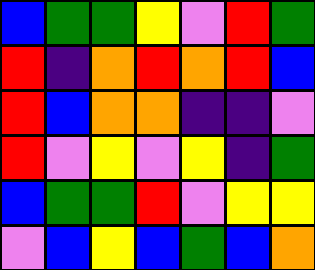[["blue", "green", "green", "yellow", "violet", "red", "green"], ["red", "indigo", "orange", "red", "orange", "red", "blue"], ["red", "blue", "orange", "orange", "indigo", "indigo", "violet"], ["red", "violet", "yellow", "violet", "yellow", "indigo", "green"], ["blue", "green", "green", "red", "violet", "yellow", "yellow"], ["violet", "blue", "yellow", "blue", "green", "blue", "orange"]]